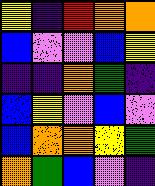[["yellow", "indigo", "red", "orange", "orange"], ["blue", "violet", "violet", "blue", "yellow"], ["indigo", "indigo", "orange", "green", "indigo"], ["blue", "yellow", "violet", "blue", "violet"], ["blue", "orange", "orange", "yellow", "green"], ["orange", "green", "blue", "violet", "indigo"]]